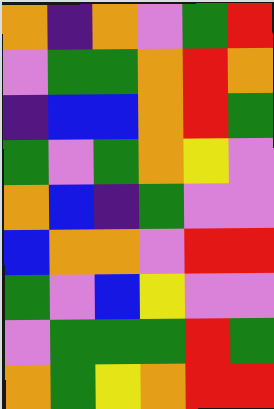[["orange", "indigo", "orange", "violet", "green", "red"], ["violet", "green", "green", "orange", "red", "orange"], ["indigo", "blue", "blue", "orange", "red", "green"], ["green", "violet", "green", "orange", "yellow", "violet"], ["orange", "blue", "indigo", "green", "violet", "violet"], ["blue", "orange", "orange", "violet", "red", "red"], ["green", "violet", "blue", "yellow", "violet", "violet"], ["violet", "green", "green", "green", "red", "green"], ["orange", "green", "yellow", "orange", "red", "red"]]